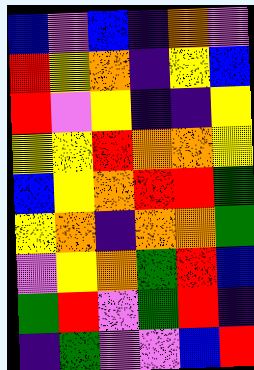[["blue", "violet", "blue", "indigo", "orange", "violet"], ["red", "yellow", "orange", "indigo", "yellow", "blue"], ["red", "violet", "yellow", "indigo", "indigo", "yellow"], ["yellow", "yellow", "red", "orange", "orange", "yellow"], ["blue", "yellow", "orange", "red", "red", "green"], ["yellow", "orange", "indigo", "orange", "orange", "green"], ["violet", "yellow", "orange", "green", "red", "blue"], ["green", "red", "violet", "green", "red", "indigo"], ["indigo", "green", "violet", "violet", "blue", "red"]]